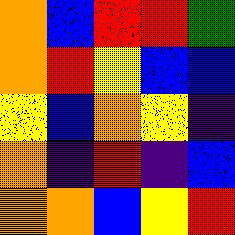[["orange", "blue", "red", "red", "green"], ["orange", "red", "yellow", "blue", "blue"], ["yellow", "blue", "orange", "yellow", "indigo"], ["orange", "indigo", "red", "indigo", "blue"], ["orange", "orange", "blue", "yellow", "red"]]